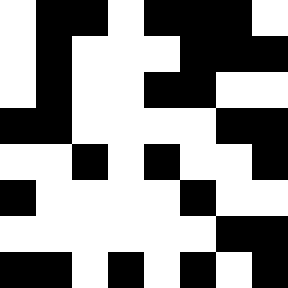[["white", "black", "black", "white", "black", "black", "black", "white"], ["white", "black", "white", "white", "white", "black", "black", "black"], ["white", "black", "white", "white", "black", "black", "white", "white"], ["black", "black", "white", "white", "white", "white", "black", "black"], ["white", "white", "black", "white", "black", "white", "white", "black"], ["black", "white", "white", "white", "white", "black", "white", "white"], ["white", "white", "white", "white", "white", "white", "black", "black"], ["black", "black", "white", "black", "white", "black", "white", "black"]]